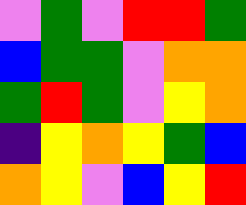[["violet", "green", "violet", "red", "red", "green"], ["blue", "green", "green", "violet", "orange", "orange"], ["green", "red", "green", "violet", "yellow", "orange"], ["indigo", "yellow", "orange", "yellow", "green", "blue"], ["orange", "yellow", "violet", "blue", "yellow", "red"]]